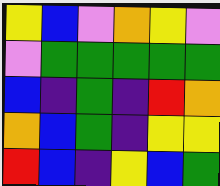[["yellow", "blue", "violet", "orange", "yellow", "violet"], ["violet", "green", "green", "green", "green", "green"], ["blue", "indigo", "green", "indigo", "red", "orange"], ["orange", "blue", "green", "indigo", "yellow", "yellow"], ["red", "blue", "indigo", "yellow", "blue", "green"]]